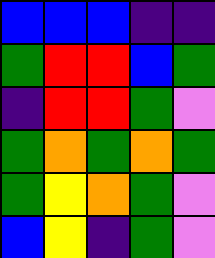[["blue", "blue", "blue", "indigo", "indigo"], ["green", "red", "red", "blue", "green"], ["indigo", "red", "red", "green", "violet"], ["green", "orange", "green", "orange", "green"], ["green", "yellow", "orange", "green", "violet"], ["blue", "yellow", "indigo", "green", "violet"]]